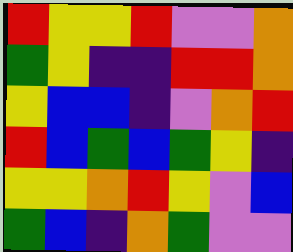[["red", "yellow", "yellow", "red", "violet", "violet", "orange"], ["green", "yellow", "indigo", "indigo", "red", "red", "orange"], ["yellow", "blue", "blue", "indigo", "violet", "orange", "red"], ["red", "blue", "green", "blue", "green", "yellow", "indigo"], ["yellow", "yellow", "orange", "red", "yellow", "violet", "blue"], ["green", "blue", "indigo", "orange", "green", "violet", "violet"]]